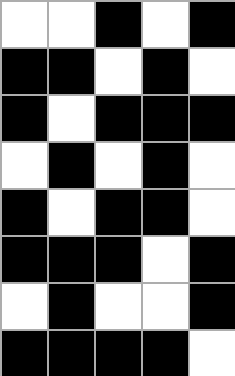[["white", "white", "black", "white", "black"], ["black", "black", "white", "black", "white"], ["black", "white", "black", "black", "black"], ["white", "black", "white", "black", "white"], ["black", "white", "black", "black", "white"], ["black", "black", "black", "white", "black"], ["white", "black", "white", "white", "black"], ["black", "black", "black", "black", "white"]]